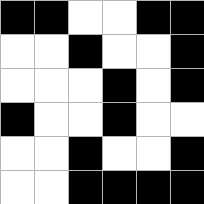[["black", "black", "white", "white", "black", "black"], ["white", "white", "black", "white", "white", "black"], ["white", "white", "white", "black", "white", "black"], ["black", "white", "white", "black", "white", "white"], ["white", "white", "black", "white", "white", "black"], ["white", "white", "black", "black", "black", "black"]]